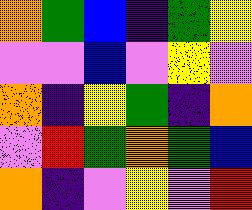[["orange", "green", "blue", "indigo", "green", "yellow"], ["violet", "violet", "blue", "violet", "yellow", "violet"], ["orange", "indigo", "yellow", "green", "indigo", "orange"], ["violet", "red", "green", "orange", "green", "blue"], ["orange", "indigo", "violet", "yellow", "violet", "red"]]